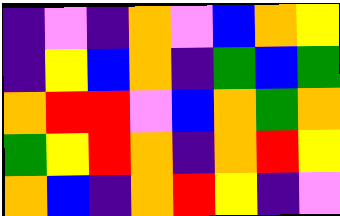[["indigo", "violet", "indigo", "orange", "violet", "blue", "orange", "yellow"], ["indigo", "yellow", "blue", "orange", "indigo", "green", "blue", "green"], ["orange", "red", "red", "violet", "blue", "orange", "green", "orange"], ["green", "yellow", "red", "orange", "indigo", "orange", "red", "yellow"], ["orange", "blue", "indigo", "orange", "red", "yellow", "indigo", "violet"]]